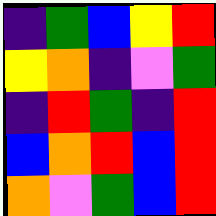[["indigo", "green", "blue", "yellow", "red"], ["yellow", "orange", "indigo", "violet", "green"], ["indigo", "red", "green", "indigo", "red"], ["blue", "orange", "red", "blue", "red"], ["orange", "violet", "green", "blue", "red"]]